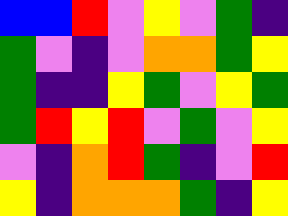[["blue", "blue", "red", "violet", "yellow", "violet", "green", "indigo"], ["green", "violet", "indigo", "violet", "orange", "orange", "green", "yellow"], ["green", "indigo", "indigo", "yellow", "green", "violet", "yellow", "green"], ["green", "red", "yellow", "red", "violet", "green", "violet", "yellow"], ["violet", "indigo", "orange", "red", "green", "indigo", "violet", "red"], ["yellow", "indigo", "orange", "orange", "orange", "green", "indigo", "yellow"]]